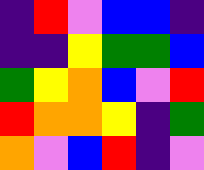[["indigo", "red", "violet", "blue", "blue", "indigo"], ["indigo", "indigo", "yellow", "green", "green", "blue"], ["green", "yellow", "orange", "blue", "violet", "red"], ["red", "orange", "orange", "yellow", "indigo", "green"], ["orange", "violet", "blue", "red", "indigo", "violet"]]